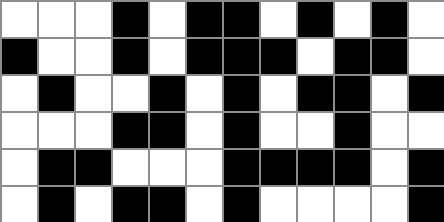[["white", "white", "white", "black", "white", "black", "black", "white", "black", "white", "black", "white"], ["black", "white", "white", "black", "white", "black", "black", "black", "white", "black", "black", "white"], ["white", "black", "white", "white", "black", "white", "black", "white", "black", "black", "white", "black"], ["white", "white", "white", "black", "black", "white", "black", "white", "white", "black", "white", "white"], ["white", "black", "black", "white", "white", "white", "black", "black", "black", "black", "white", "black"], ["white", "black", "white", "black", "black", "white", "black", "white", "white", "white", "white", "black"]]